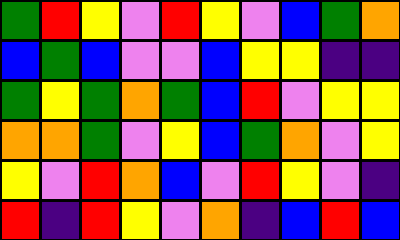[["green", "red", "yellow", "violet", "red", "yellow", "violet", "blue", "green", "orange"], ["blue", "green", "blue", "violet", "violet", "blue", "yellow", "yellow", "indigo", "indigo"], ["green", "yellow", "green", "orange", "green", "blue", "red", "violet", "yellow", "yellow"], ["orange", "orange", "green", "violet", "yellow", "blue", "green", "orange", "violet", "yellow"], ["yellow", "violet", "red", "orange", "blue", "violet", "red", "yellow", "violet", "indigo"], ["red", "indigo", "red", "yellow", "violet", "orange", "indigo", "blue", "red", "blue"]]